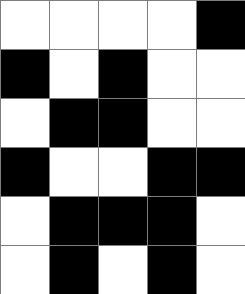[["white", "white", "white", "white", "black"], ["black", "white", "black", "white", "white"], ["white", "black", "black", "white", "white"], ["black", "white", "white", "black", "black"], ["white", "black", "black", "black", "white"], ["white", "black", "white", "black", "white"]]